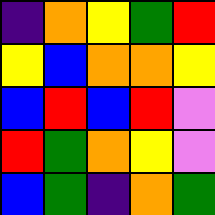[["indigo", "orange", "yellow", "green", "red"], ["yellow", "blue", "orange", "orange", "yellow"], ["blue", "red", "blue", "red", "violet"], ["red", "green", "orange", "yellow", "violet"], ["blue", "green", "indigo", "orange", "green"]]